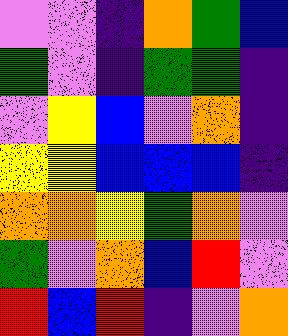[["violet", "violet", "indigo", "orange", "green", "blue"], ["green", "violet", "indigo", "green", "green", "indigo"], ["violet", "yellow", "blue", "violet", "orange", "indigo"], ["yellow", "yellow", "blue", "blue", "blue", "indigo"], ["orange", "orange", "yellow", "green", "orange", "violet"], ["green", "violet", "orange", "blue", "red", "violet"], ["red", "blue", "red", "indigo", "violet", "orange"]]